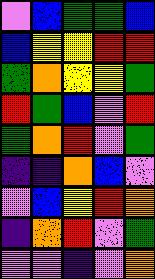[["violet", "blue", "green", "green", "blue"], ["blue", "yellow", "yellow", "red", "red"], ["green", "orange", "yellow", "yellow", "green"], ["red", "green", "blue", "violet", "red"], ["green", "orange", "red", "violet", "green"], ["indigo", "indigo", "orange", "blue", "violet"], ["violet", "blue", "yellow", "red", "orange"], ["indigo", "orange", "red", "violet", "green"], ["violet", "violet", "indigo", "violet", "orange"]]